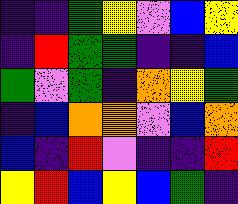[["indigo", "indigo", "green", "yellow", "violet", "blue", "yellow"], ["indigo", "red", "green", "green", "indigo", "indigo", "blue"], ["green", "violet", "green", "indigo", "orange", "yellow", "green"], ["indigo", "blue", "orange", "orange", "violet", "blue", "orange"], ["blue", "indigo", "red", "violet", "indigo", "indigo", "red"], ["yellow", "red", "blue", "yellow", "blue", "green", "indigo"]]